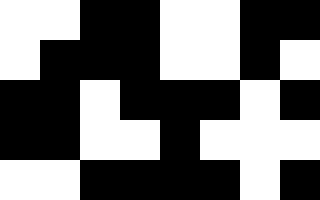[["white", "white", "black", "black", "white", "white", "black", "black"], ["white", "black", "black", "black", "white", "white", "black", "white"], ["black", "black", "white", "black", "black", "black", "white", "black"], ["black", "black", "white", "white", "black", "white", "white", "white"], ["white", "white", "black", "black", "black", "black", "white", "black"]]